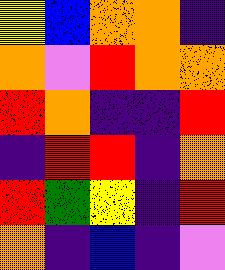[["yellow", "blue", "orange", "orange", "indigo"], ["orange", "violet", "red", "orange", "orange"], ["red", "orange", "indigo", "indigo", "red"], ["indigo", "red", "red", "indigo", "orange"], ["red", "green", "yellow", "indigo", "red"], ["orange", "indigo", "blue", "indigo", "violet"]]